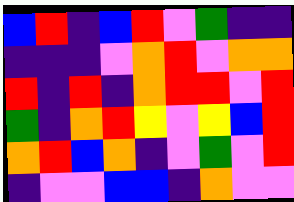[["blue", "red", "indigo", "blue", "red", "violet", "green", "indigo", "indigo"], ["indigo", "indigo", "indigo", "violet", "orange", "red", "violet", "orange", "orange"], ["red", "indigo", "red", "indigo", "orange", "red", "red", "violet", "red"], ["green", "indigo", "orange", "red", "yellow", "violet", "yellow", "blue", "red"], ["orange", "red", "blue", "orange", "indigo", "violet", "green", "violet", "red"], ["indigo", "violet", "violet", "blue", "blue", "indigo", "orange", "violet", "violet"]]